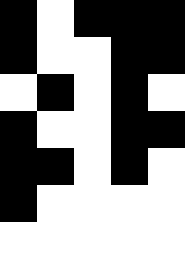[["black", "white", "black", "black", "black"], ["black", "white", "white", "black", "black"], ["white", "black", "white", "black", "white"], ["black", "white", "white", "black", "black"], ["black", "black", "white", "black", "white"], ["black", "white", "white", "white", "white"], ["white", "white", "white", "white", "white"]]